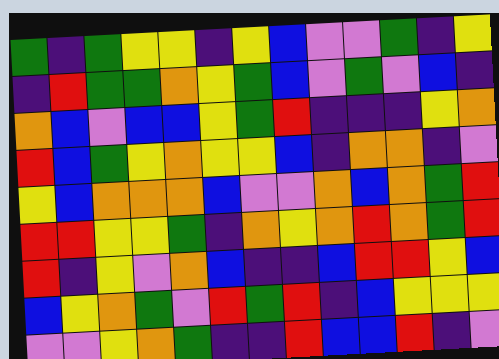[["green", "indigo", "green", "yellow", "yellow", "indigo", "yellow", "blue", "violet", "violet", "green", "indigo", "yellow"], ["indigo", "red", "green", "green", "orange", "yellow", "green", "blue", "violet", "green", "violet", "blue", "indigo"], ["orange", "blue", "violet", "blue", "blue", "yellow", "green", "red", "indigo", "indigo", "indigo", "yellow", "orange"], ["red", "blue", "green", "yellow", "orange", "yellow", "yellow", "blue", "indigo", "orange", "orange", "indigo", "violet"], ["yellow", "blue", "orange", "orange", "orange", "blue", "violet", "violet", "orange", "blue", "orange", "green", "red"], ["red", "red", "yellow", "yellow", "green", "indigo", "orange", "yellow", "orange", "red", "orange", "green", "red"], ["red", "indigo", "yellow", "violet", "orange", "blue", "indigo", "indigo", "blue", "red", "red", "yellow", "blue"], ["blue", "yellow", "orange", "green", "violet", "red", "green", "red", "indigo", "blue", "yellow", "yellow", "yellow"], ["violet", "violet", "yellow", "orange", "green", "indigo", "indigo", "red", "blue", "blue", "red", "indigo", "violet"]]